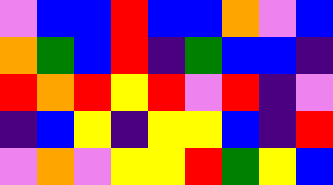[["violet", "blue", "blue", "red", "blue", "blue", "orange", "violet", "blue"], ["orange", "green", "blue", "red", "indigo", "green", "blue", "blue", "indigo"], ["red", "orange", "red", "yellow", "red", "violet", "red", "indigo", "violet"], ["indigo", "blue", "yellow", "indigo", "yellow", "yellow", "blue", "indigo", "red"], ["violet", "orange", "violet", "yellow", "yellow", "red", "green", "yellow", "blue"]]